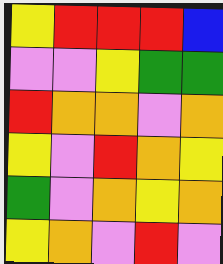[["yellow", "red", "red", "red", "blue"], ["violet", "violet", "yellow", "green", "green"], ["red", "orange", "orange", "violet", "orange"], ["yellow", "violet", "red", "orange", "yellow"], ["green", "violet", "orange", "yellow", "orange"], ["yellow", "orange", "violet", "red", "violet"]]